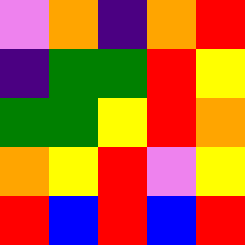[["violet", "orange", "indigo", "orange", "red"], ["indigo", "green", "green", "red", "yellow"], ["green", "green", "yellow", "red", "orange"], ["orange", "yellow", "red", "violet", "yellow"], ["red", "blue", "red", "blue", "red"]]